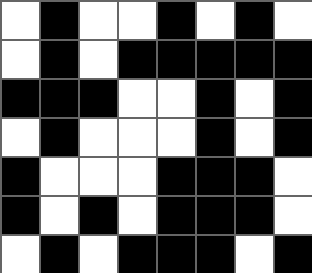[["white", "black", "white", "white", "black", "white", "black", "white"], ["white", "black", "white", "black", "black", "black", "black", "black"], ["black", "black", "black", "white", "white", "black", "white", "black"], ["white", "black", "white", "white", "white", "black", "white", "black"], ["black", "white", "white", "white", "black", "black", "black", "white"], ["black", "white", "black", "white", "black", "black", "black", "white"], ["white", "black", "white", "black", "black", "black", "white", "black"]]